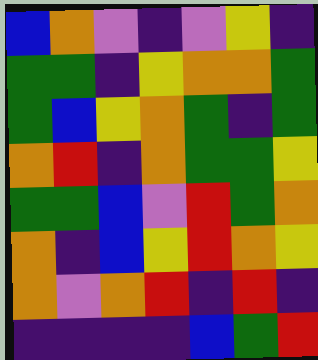[["blue", "orange", "violet", "indigo", "violet", "yellow", "indigo"], ["green", "green", "indigo", "yellow", "orange", "orange", "green"], ["green", "blue", "yellow", "orange", "green", "indigo", "green"], ["orange", "red", "indigo", "orange", "green", "green", "yellow"], ["green", "green", "blue", "violet", "red", "green", "orange"], ["orange", "indigo", "blue", "yellow", "red", "orange", "yellow"], ["orange", "violet", "orange", "red", "indigo", "red", "indigo"], ["indigo", "indigo", "indigo", "indigo", "blue", "green", "red"]]